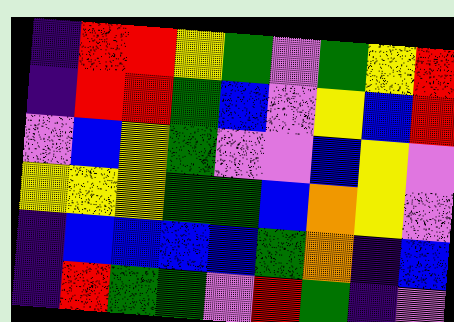[["indigo", "red", "red", "yellow", "green", "violet", "green", "yellow", "red"], ["indigo", "red", "red", "green", "blue", "violet", "yellow", "blue", "red"], ["violet", "blue", "yellow", "green", "violet", "violet", "blue", "yellow", "violet"], ["yellow", "yellow", "yellow", "green", "green", "blue", "orange", "yellow", "violet"], ["indigo", "blue", "blue", "blue", "blue", "green", "orange", "indigo", "blue"], ["indigo", "red", "green", "green", "violet", "red", "green", "indigo", "violet"]]